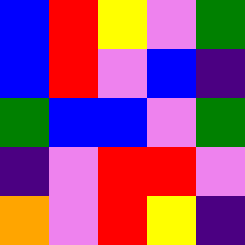[["blue", "red", "yellow", "violet", "green"], ["blue", "red", "violet", "blue", "indigo"], ["green", "blue", "blue", "violet", "green"], ["indigo", "violet", "red", "red", "violet"], ["orange", "violet", "red", "yellow", "indigo"]]